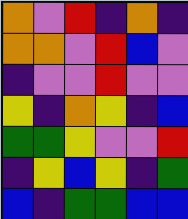[["orange", "violet", "red", "indigo", "orange", "indigo"], ["orange", "orange", "violet", "red", "blue", "violet"], ["indigo", "violet", "violet", "red", "violet", "violet"], ["yellow", "indigo", "orange", "yellow", "indigo", "blue"], ["green", "green", "yellow", "violet", "violet", "red"], ["indigo", "yellow", "blue", "yellow", "indigo", "green"], ["blue", "indigo", "green", "green", "blue", "blue"]]